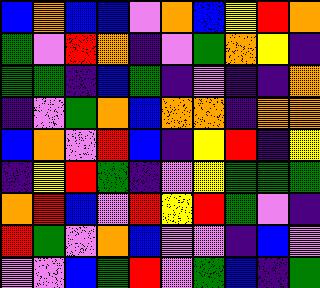[["blue", "orange", "blue", "blue", "violet", "orange", "blue", "yellow", "red", "orange"], ["green", "violet", "red", "orange", "indigo", "violet", "green", "orange", "yellow", "indigo"], ["green", "green", "indigo", "blue", "green", "indigo", "violet", "indigo", "indigo", "orange"], ["indigo", "violet", "green", "orange", "blue", "orange", "orange", "indigo", "orange", "orange"], ["blue", "orange", "violet", "red", "blue", "indigo", "yellow", "red", "indigo", "yellow"], ["indigo", "yellow", "red", "green", "indigo", "violet", "yellow", "green", "green", "green"], ["orange", "red", "blue", "violet", "red", "yellow", "red", "green", "violet", "indigo"], ["red", "green", "violet", "orange", "blue", "violet", "violet", "indigo", "blue", "violet"], ["violet", "violet", "blue", "green", "red", "violet", "green", "blue", "indigo", "green"]]